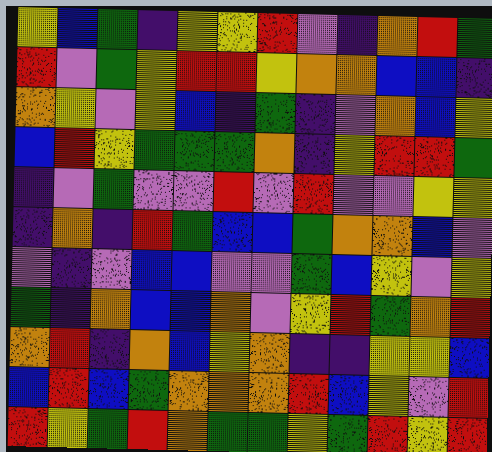[["yellow", "blue", "green", "indigo", "yellow", "yellow", "red", "violet", "indigo", "orange", "red", "green"], ["red", "violet", "green", "yellow", "red", "red", "yellow", "orange", "orange", "blue", "blue", "indigo"], ["orange", "yellow", "violet", "yellow", "blue", "indigo", "green", "indigo", "violet", "orange", "blue", "yellow"], ["blue", "red", "yellow", "green", "green", "green", "orange", "indigo", "yellow", "red", "red", "green"], ["indigo", "violet", "green", "violet", "violet", "red", "violet", "red", "violet", "violet", "yellow", "yellow"], ["indigo", "orange", "indigo", "red", "green", "blue", "blue", "green", "orange", "orange", "blue", "violet"], ["violet", "indigo", "violet", "blue", "blue", "violet", "violet", "green", "blue", "yellow", "violet", "yellow"], ["green", "indigo", "orange", "blue", "blue", "orange", "violet", "yellow", "red", "green", "orange", "red"], ["orange", "red", "indigo", "orange", "blue", "yellow", "orange", "indigo", "indigo", "yellow", "yellow", "blue"], ["blue", "red", "blue", "green", "orange", "orange", "orange", "red", "blue", "yellow", "violet", "red"], ["red", "yellow", "green", "red", "orange", "green", "green", "yellow", "green", "red", "yellow", "red"]]